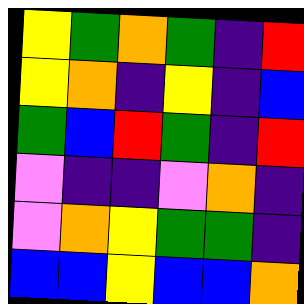[["yellow", "green", "orange", "green", "indigo", "red"], ["yellow", "orange", "indigo", "yellow", "indigo", "blue"], ["green", "blue", "red", "green", "indigo", "red"], ["violet", "indigo", "indigo", "violet", "orange", "indigo"], ["violet", "orange", "yellow", "green", "green", "indigo"], ["blue", "blue", "yellow", "blue", "blue", "orange"]]